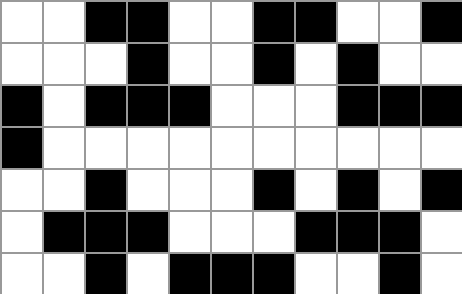[["white", "white", "black", "black", "white", "white", "black", "black", "white", "white", "black"], ["white", "white", "white", "black", "white", "white", "black", "white", "black", "white", "white"], ["black", "white", "black", "black", "black", "white", "white", "white", "black", "black", "black"], ["black", "white", "white", "white", "white", "white", "white", "white", "white", "white", "white"], ["white", "white", "black", "white", "white", "white", "black", "white", "black", "white", "black"], ["white", "black", "black", "black", "white", "white", "white", "black", "black", "black", "white"], ["white", "white", "black", "white", "black", "black", "black", "white", "white", "black", "white"]]